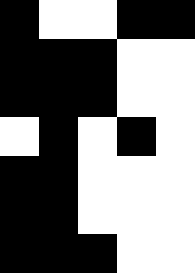[["black", "white", "white", "black", "black"], ["black", "black", "black", "white", "white"], ["black", "black", "black", "white", "white"], ["white", "black", "white", "black", "white"], ["black", "black", "white", "white", "white"], ["black", "black", "white", "white", "white"], ["black", "black", "black", "white", "white"]]